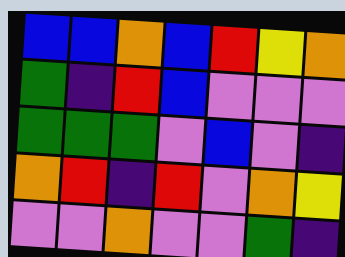[["blue", "blue", "orange", "blue", "red", "yellow", "orange"], ["green", "indigo", "red", "blue", "violet", "violet", "violet"], ["green", "green", "green", "violet", "blue", "violet", "indigo"], ["orange", "red", "indigo", "red", "violet", "orange", "yellow"], ["violet", "violet", "orange", "violet", "violet", "green", "indigo"]]